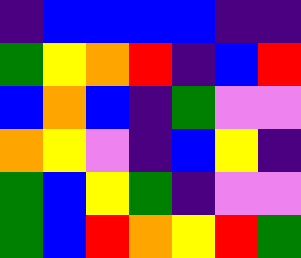[["indigo", "blue", "blue", "blue", "blue", "indigo", "indigo"], ["green", "yellow", "orange", "red", "indigo", "blue", "red"], ["blue", "orange", "blue", "indigo", "green", "violet", "violet"], ["orange", "yellow", "violet", "indigo", "blue", "yellow", "indigo"], ["green", "blue", "yellow", "green", "indigo", "violet", "violet"], ["green", "blue", "red", "orange", "yellow", "red", "green"]]